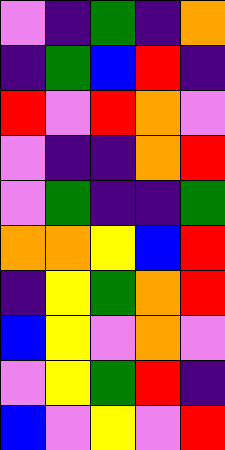[["violet", "indigo", "green", "indigo", "orange"], ["indigo", "green", "blue", "red", "indigo"], ["red", "violet", "red", "orange", "violet"], ["violet", "indigo", "indigo", "orange", "red"], ["violet", "green", "indigo", "indigo", "green"], ["orange", "orange", "yellow", "blue", "red"], ["indigo", "yellow", "green", "orange", "red"], ["blue", "yellow", "violet", "orange", "violet"], ["violet", "yellow", "green", "red", "indigo"], ["blue", "violet", "yellow", "violet", "red"]]